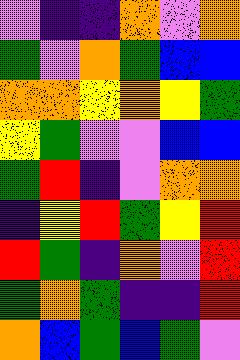[["violet", "indigo", "indigo", "orange", "violet", "orange"], ["green", "violet", "orange", "green", "blue", "blue"], ["orange", "orange", "yellow", "orange", "yellow", "green"], ["yellow", "green", "violet", "violet", "blue", "blue"], ["green", "red", "indigo", "violet", "orange", "orange"], ["indigo", "yellow", "red", "green", "yellow", "red"], ["red", "green", "indigo", "orange", "violet", "red"], ["green", "orange", "green", "indigo", "indigo", "red"], ["orange", "blue", "green", "blue", "green", "violet"]]